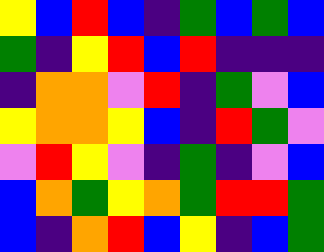[["yellow", "blue", "red", "blue", "indigo", "green", "blue", "green", "blue"], ["green", "indigo", "yellow", "red", "blue", "red", "indigo", "indigo", "indigo"], ["indigo", "orange", "orange", "violet", "red", "indigo", "green", "violet", "blue"], ["yellow", "orange", "orange", "yellow", "blue", "indigo", "red", "green", "violet"], ["violet", "red", "yellow", "violet", "indigo", "green", "indigo", "violet", "blue"], ["blue", "orange", "green", "yellow", "orange", "green", "red", "red", "green"], ["blue", "indigo", "orange", "red", "blue", "yellow", "indigo", "blue", "green"]]